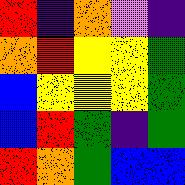[["red", "indigo", "orange", "violet", "indigo"], ["orange", "red", "yellow", "yellow", "green"], ["blue", "yellow", "yellow", "yellow", "green"], ["blue", "red", "green", "indigo", "green"], ["red", "orange", "green", "blue", "blue"]]